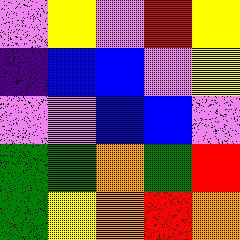[["violet", "yellow", "violet", "red", "yellow"], ["indigo", "blue", "blue", "violet", "yellow"], ["violet", "violet", "blue", "blue", "violet"], ["green", "green", "orange", "green", "red"], ["green", "yellow", "orange", "red", "orange"]]